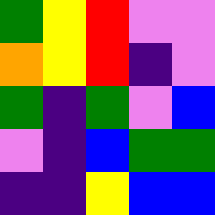[["green", "yellow", "red", "violet", "violet"], ["orange", "yellow", "red", "indigo", "violet"], ["green", "indigo", "green", "violet", "blue"], ["violet", "indigo", "blue", "green", "green"], ["indigo", "indigo", "yellow", "blue", "blue"]]